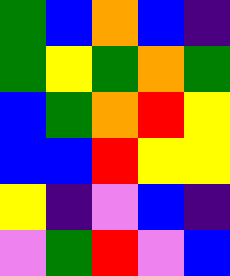[["green", "blue", "orange", "blue", "indigo"], ["green", "yellow", "green", "orange", "green"], ["blue", "green", "orange", "red", "yellow"], ["blue", "blue", "red", "yellow", "yellow"], ["yellow", "indigo", "violet", "blue", "indigo"], ["violet", "green", "red", "violet", "blue"]]